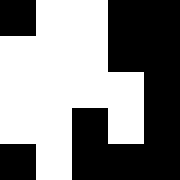[["black", "white", "white", "black", "black"], ["white", "white", "white", "black", "black"], ["white", "white", "white", "white", "black"], ["white", "white", "black", "white", "black"], ["black", "white", "black", "black", "black"]]